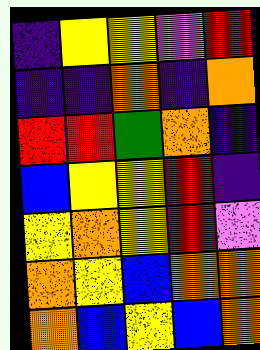[["indigo", "yellow", "yellow", "violet", "red"], ["indigo", "indigo", "orange", "indigo", "orange"], ["red", "red", "green", "orange", "indigo"], ["blue", "yellow", "yellow", "red", "indigo"], ["yellow", "orange", "yellow", "red", "violet"], ["orange", "yellow", "blue", "orange", "orange"], ["orange", "blue", "yellow", "blue", "orange"]]